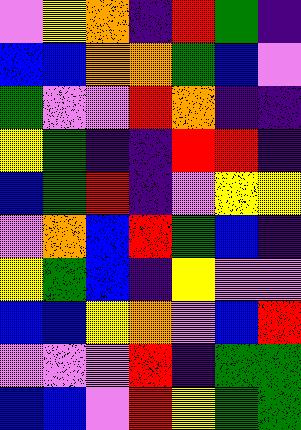[["violet", "yellow", "orange", "indigo", "red", "green", "indigo"], ["blue", "blue", "orange", "orange", "green", "blue", "violet"], ["green", "violet", "violet", "red", "orange", "indigo", "indigo"], ["yellow", "green", "indigo", "indigo", "red", "red", "indigo"], ["blue", "green", "red", "indigo", "violet", "yellow", "yellow"], ["violet", "orange", "blue", "red", "green", "blue", "indigo"], ["yellow", "green", "blue", "indigo", "yellow", "violet", "violet"], ["blue", "blue", "yellow", "orange", "violet", "blue", "red"], ["violet", "violet", "violet", "red", "indigo", "green", "green"], ["blue", "blue", "violet", "red", "yellow", "green", "green"]]